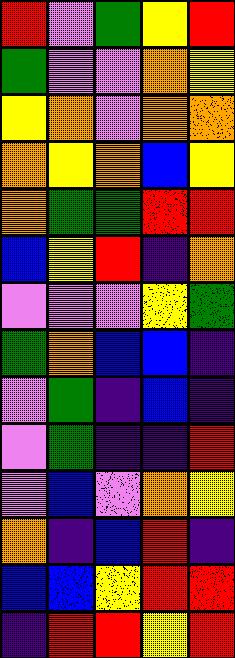[["red", "violet", "green", "yellow", "red"], ["green", "violet", "violet", "orange", "yellow"], ["yellow", "orange", "violet", "orange", "orange"], ["orange", "yellow", "orange", "blue", "yellow"], ["orange", "green", "green", "red", "red"], ["blue", "yellow", "red", "indigo", "orange"], ["violet", "violet", "violet", "yellow", "green"], ["green", "orange", "blue", "blue", "indigo"], ["violet", "green", "indigo", "blue", "indigo"], ["violet", "green", "indigo", "indigo", "red"], ["violet", "blue", "violet", "orange", "yellow"], ["orange", "indigo", "blue", "red", "indigo"], ["blue", "blue", "yellow", "red", "red"], ["indigo", "red", "red", "yellow", "red"]]